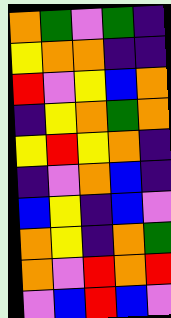[["orange", "green", "violet", "green", "indigo"], ["yellow", "orange", "orange", "indigo", "indigo"], ["red", "violet", "yellow", "blue", "orange"], ["indigo", "yellow", "orange", "green", "orange"], ["yellow", "red", "yellow", "orange", "indigo"], ["indigo", "violet", "orange", "blue", "indigo"], ["blue", "yellow", "indigo", "blue", "violet"], ["orange", "yellow", "indigo", "orange", "green"], ["orange", "violet", "red", "orange", "red"], ["violet", "blue", "red", "blue", "violet"]]